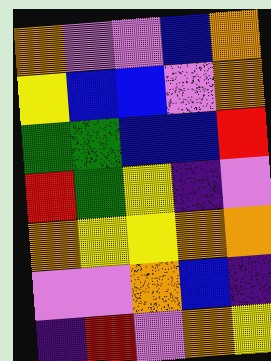[["orange", "violet", "violet", "blue", "orange"], ["yellow", "blue", "blue", "violet", "orange"], ["green", "green", "blue", "blue", "red"], ["red", "green", "yellow", "indigo", "violet"], ["orange", "yellow", "yellow", "orange", "orange"], ["violet", "violet", "orange", "blue", "indigo"], ["indigo", "red", "violet", "orange", "yellow"]]